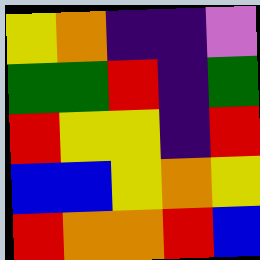[["yellow", "orange", "indigo", "indigo", "violet"], ["green", "green", "red", "indigo", "green"], ["red", "yellow", "yellow", "indigo", "red"], ["blue", "blue", "yellow", "orange", "yellow"], ["red", "orange", "orange", "red", "blue"]]